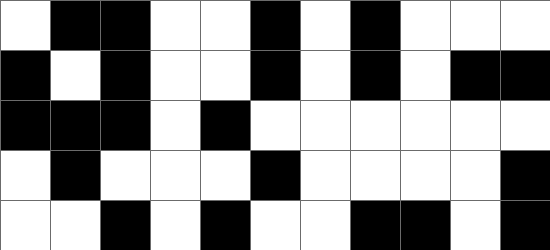[["white", "black", "black", "white", "white", "black", "white", "black", "white", "white", "white"], ["black", "white", "black", "white", "white", "black", "white", "black", "white", "black", "black"], ["black", "black", "black", "white", "black", "white", "white", "white", "white", "white", "white"], ["white", "black", "white", "white", "white", "black", "white", "white", "white", "white", "black"], ["white", "white", "black", "white", "black", "white", "white", "black", "black", "white", "black"]]